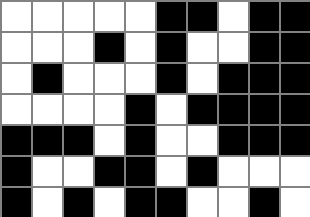[["white", "white", "white", "white", "white", "black", "black", "white", "black", "black"], ["white", "white", "white", "black", "white", "black", "white", "white", "black", "black"], ["white", "black", "white", "white", "white", "black", "white", "black", "black", "black"], ["white", "white", "white", "white", "black", "white", "black", "black", "black", "black"], ["black", "black", "black", "white", "black", "white", "white", "black", "black", "black"], ["black", "white", "white", "black", "black", "white", "black", "white", "white", "white"], ["black", "white", "black", "white", "black", "black", "white", "white", "black", "white"]]